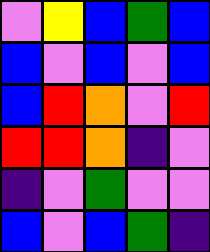[["violet", "yellow", "blue", "green", "blue"], ["blue", "violet", "blue", "violet", "blue"], ["blue", "red", "orange", "violet", "red"], ["red", "red", "orange", "indigo", "violet"], ["indigo", "violet", "green", "violet", "violet"], ["blue", "violet", "blue", "green", "indigo"]]